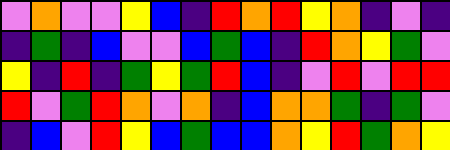[["violet", "orange", "violet", "violet", "yellow", "blue", "indigo", "red", "orange", "red", "yellow", "orange", "indigo", "violet", "indigo"], ["indigo", "green", "indigo", "blue", "violet", "violet", "blue", "green", "blue", "indigo", "red", "orange", "yellow", "green", "violet"], ["yellow", "indigo", "red", "indigo", "green", "yellow", "green", "red", "blue", "indigo", "violet", "red", "violet", "red", "red"], ["red", "violet", "green", "red", "orange", "violet", "orange", "indigo", "blue", "orange", "orange", "green", "indigo", "green", "violet"], ["indigo", "blue", "violet", "red", "yellow", "blue", "green", "blue", "blue", "orange", "yellow", "red", "green", "orange", "yellow"]]